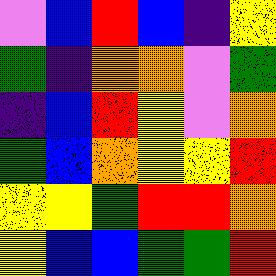[["violet", "blue", "red", "blue", "indigo", "yellow"], ["green", "indigo", "orange", "orange", "violet", "green"], ["indigo", "blue", "red", "yellow", "violet", "orange"], ["green", "blue", "orange", "yellow", "yellow", "red"], ["yellow", "yellow", "green", "red", "red", "orange"], ["yellow", "blue", "blue", "green", "green", "red"]]